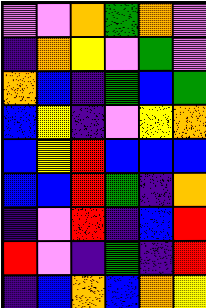[["violet", "violet", "orange", "green", "orange", "violet"], ["indigo", "orange", "yellow", "violet", "green", "violet"], ["orange", "blue", "indigo", "green", "blue", "green"], ["blue", "yellow", "indigo", "violet", "yellow", "orange"], ["blue", "yellow", "red", "blue", "blue", "blue"], ["blue", "blue", "red", "green", "indigo", "orange"], ["indigo", "violet", "red", "indigo", "blue", "red"], ["red", "violet", "indigo", "green", "indigo", "red"], ["indigo", "blue", "orange", "blue", "orange", "yellow"]]